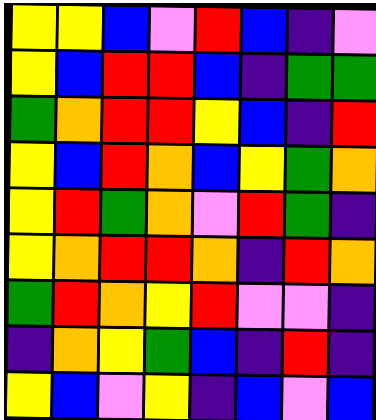[["yellow", "yellow", "blue", "violet", "red", "blue", "indigo", "violet"], ["yellow", "blue", "red", "red", "blue", "indigo", "green", "green"], ["green", "orange", "red", "red", "yellow", "blue", "indigo", "red"], ["yellow", "blue", "red", "orange", "blue", "yellow", "green", "orange"], ["yellow", "red", "green", "orange", "violet", "red", "green", "indigo"], ["yellow", "orange", "red", "red", "orange", "indigo", "red", "orange"], ["green", "red", "orange", "yellow", "red", "violet", "violet", "indigo"], ["indigo", "orange", "yellow", "green", "blue", "indigo", "red", "indigo"], ["yellow", "blue", "violet", "yellow", "indigo", "blue", "violet", "blue"]]